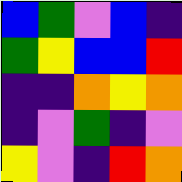[["blue", "green", "violet", "blue", "indigo"], ["green", "yellow", "blue", "blue", "red"], ["indigo", "indigo", "orange", "yellow", "orange"], ["indigo", "violet", "green", "indigo", "violet"], ["yellow", "violet", "indigo", "red", "orange"]]